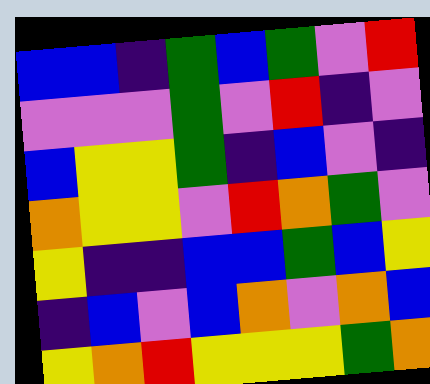[["blue", "blue", "indigo", "green", "blue", "green", "violet", "red"], ["violet", "violet", "violet", "green", "violet", "red", "indigo", "violet"], ["blue", "yellow", "yellow", "green", "indigo", "blue", "violet", "indigo"], ["orange", "yellow", "yellow", "violet", "red", "orange", "green", "violet"], ["yellow", "indigo", "indigo", "blue", "blue", "green", "blue", "yellow"], ["indigo", "blue", "violet", "blue", "orange", "violet", "orange", "blue"], ["yellow", "orange", "red", "yellow", "yellow", "yellow", "green", "orange"]]